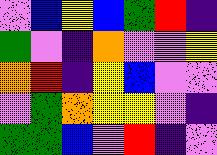[["violet", "blue", "yellow", "blue", "green", "red", "indigo"], ["green", "violet", "indigo", "orange", "violet", "violet", "yellow"], ["orange", "red", "indigo", "yellow", "blue", "violet", "violet"], ["violet", "green", "orange", "yellow", "yellow", "violet", "indigo"], ["green", "green", "blue", "violet", "red", "indigo", "violet"]]